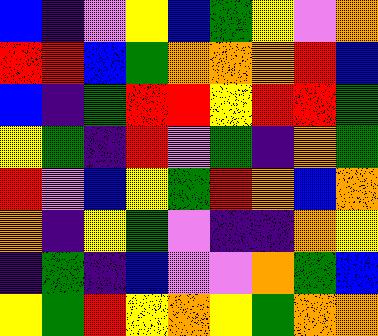[["blue", "indigo", "violet", "yellow", "blue", "green", "yellow", "violet", "orange"], ["red", "red", "blue", "green", "orange", "orange", "orange", "red", "blue"], ["blue", "indigo", "green", "red", "red", "yellow", "red", "red", "green"], ["yellow", "green", "indigo", "red", "violet", "green", "indigo", "orange", "green"], ["red", "violet", "blue", "yellow", "green", "red", "orange", "blue", "orange"], ["orange", "indigo", "yellow", "green", "violet", "indigo", "indigo", "orange", "yellow"], ["indigo", "green", "indigo", "blue", "violet", "violet", "orange", "green", "blue"], ["yellow", "green", "red", "yellow", "orange", "yellow", "green", "orange", "orange"]]